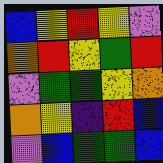[["blue", "yellow", "red", "yellow", "violet"], ["orange", "red", "yellow", "green", "red"], ["violet", "green", "green", "yellow", "orange"], ["orange", "yellow", "indigo", "red", "blue"], ["violet", "blue", "green", "green", "blue"]]